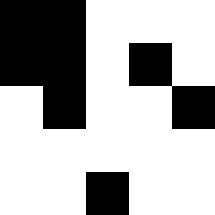[["black", "black", "white", "white", "white"], ["black", "black", "white", "black", "white"], ["white", "black", "white", "white", "black"], ["white", "white", "white", "white", "white"], ["white", "white", "black", "white", "white"]]